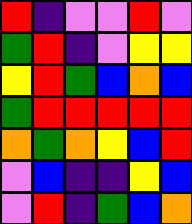[["red", "indigo", "violet", "violet", "red", "violet"], ["green", "red", "indigo", "violet", "yellow", "yellow"], ["yellow", "red", "green", "blue", "orange", "blue"], ["green", "red", "red", "red", "red", "red"], ["orange", "green", "orange", "yellow", "blue", "red"], ["violet", "blue", "indigo", "indigo", "yellow", "blue"], ["violet", "red", "indigo", "green", "blue", "orange"]]